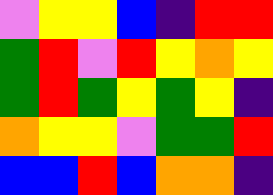[["violet", "yellow", "yellow", "blue", "indigo", "red", "red"], ["green", "red", "violet", "red", "yellow", "orange", "yellow"], ["green", "red", "green", "yellow", "green", "yellow", "indigo"], ["orange", "yellow", "yellow", "violet", "green", "green", "red"], ["blue", "blue", "red", "blue", "orange", "orange", "indigo"]]